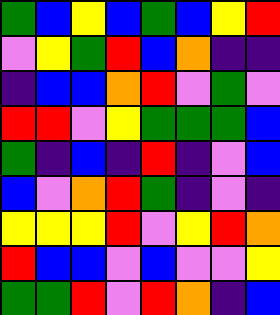[["green", "blue", "yellow", "blue", "green", "blue", "yellow", "red"], ["violet", "yellow", "green", "red", "blue", "orange", "indigo", "indigo"], ["indigo", "blue", "blue", "orange", "red", "violet", "green", "violet"], ["red", "red", "violet", "yellow", "green", "green", "green", "blue"], ["green", "indigo", "blue", "indigo", "red", "indigo", "violet", "blue"], ["blue", "violet", "orange", "red", "green", "indigo", "violet", "indigo"], ["yellow", "yellow", "yellow", "red", "violet", "yellow", "red", "orange"], ["red", "blue", "blue", "violet", "blue", "violet", "violet", "yellow"], ["green", "green", "red", "violet", "red", "orange", "indigo", "blue"]]